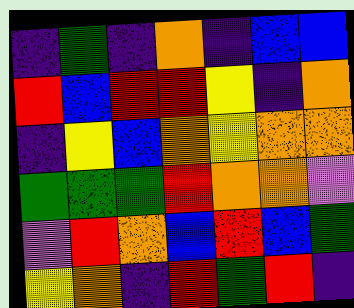[["indigo", "green", "indigo", "orange", "indigo", "blue", "blue"], ["red", "blue", "red", "red", "yellow", "indigo", "orange"], ["indigo", "yellow", "blue", "orange", "yellow", "orange", "orange"], ["green", "green", "green", "red", "orange", "orange", "violet"], ["violet", "red", "orange", "blue", "red", "blue", "green"], ["yellow", "orange", "indigo", "red", "green", "red", "indigo"]]